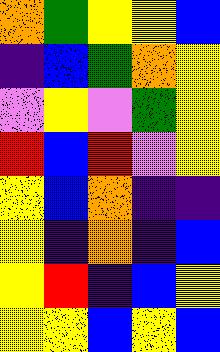[["orange", "green", "yellow", "yellow", "blue"], ["indigo", "blue", "green", "orange", "yellow"], ["violet", "yellow", "violet", "green", "yellow"], ["red", "blue", "red", "violet", "yellow"], ["yellow", "blue", "orange", "indigo", "indigo"], ["yellow", "indigo", "orange", "indigo", "blue"], ["yellow", "red", "indigo", "blue", "yellow"], ["yellow", "yellow", "blue", "yellow", "blue"]]